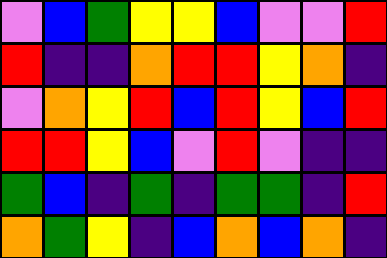[["violet", "blue", "green", "yellow", "yellow", "blue", "violet", "violet", "red"], ["red", "indigo", "indigo", "orange", "red", "red", "yellow", "orange", "indigo"], ["violet", "orange", "yellow", "red", "blue", "red", "yellow", "blue", "red"], ["red", "red", "yellow", "blue", "violet", "red", "violet", "indigo", "indigo"], ["green", "blue", "indigo", "green", "indigo", "green", "green", "indigo", "red"], ["orange", "green", "yellow", "indigo", "blue", "orange", "blue", "orange", "indigo"]]